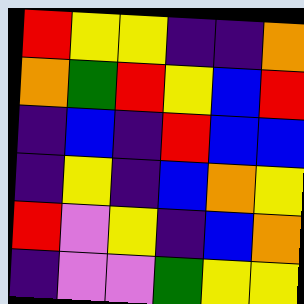[["red", "yellow", "yellow", "indigo", "indigo", "orange"], ["orange", "green", "red", "yellow", "blue", "red"], ["indigo", "blue", "indigo", "red", "blue", "blue"], ["indigo", "yellow", "indigo", "blue", "orange", "yellow"], ["red", "violet", "yellow", "indigo", "blue", "orange"], ["indigo", "violet", "violet", "green", "yellow", "yellow"]]